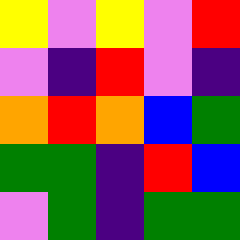[["yellow", "violet", "yellow", "violet", "red"], ["violet", "indigo", "red", "violet", "indigo"], ["orange", "red", "orange", "blue", "green"], ["green", "green", "indigo", "red", "blue"], ["violet", "green", "indigo", "green", "green"]]